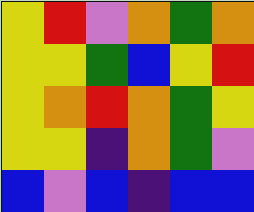[["yellow", "red", "violet", "orange", "green", "orange"], ["yellow", "yellow", "green", "blue", "yellow", "red"], ["yellow", "orange", "red", "orange", "green", "yellow"], ["yellow", "yellow", "indigo", "orange", "green", "violet"], ["blue", "violet", "blue", "indigo", "blue", "blue"]]